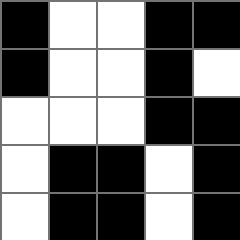[["black", "white", "white", "black", "black"], ["black", "white", "white", "black", "white"], ["white", "white", "white", "black", "black"], ["white", "black", "black", "white", "black"], ["white", "black", "black", "white", "black"]]